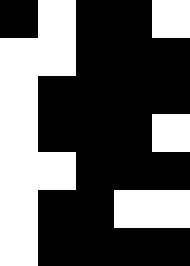[["black", "white", "black", "black", "white"], ["white", "white", "black", "black", "black"], ["white", "black", "black", "black", "black"], ["white", "black", "black", "black", "white"], ["white", "white", "black", "black", "black"], ["white", "black", "black", "white", "white"], ["white", "black", "black", "black", "black"]]